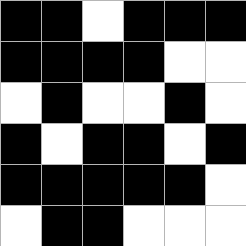[["black", "black", "white", "black", "black", "black"], ["black", "black", "black", "black", "white", "white"], ["white", "black", "white", "white", "black", "white"], ["black", "white", "black", "black", "white", "black"], ["black", "black", "black", "black", "black", "white"], ["white", "black", "black", "white", "white", "white"]]